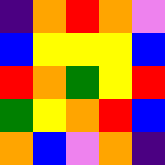[["indigo", "orange", "red", "orange", "violet"], ["blue", "yellow", "yellow", "yellow", "blue"], ["red", "orange", "green", "yellow", "red"], ["green", "yellow", "orange", "red", "blue"], ["orange", "blue", "violet", "orange", "indigo"]]